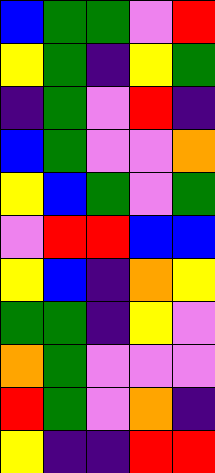[["blue", "green", "green", "violet", "red"], ["yellow", "green", "indigo", "yellow", "green"], ["indigo", "green", "violet", "red", "indigo"], ["blue", "green", "violet", "violet", "orange"], ["yellow", "blue", "green", "violet", "green"], ["violet", "red", "red", "blue", "blue"], ["yellow", "blue", "indigo", "orange", "yellow"], ["green", "green", "indigo", "yellow", "violet"], ["orange", "green", "violet", "violet", "violet"], ["red", "green", "violet", "orange", "indigo"], ["yellow", "indigo", "indigo", "red", "red"]]